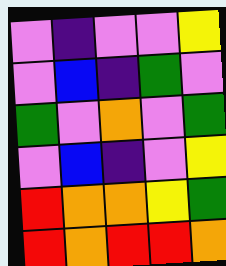[["violet", "indigo", "violet", "violet", "yellow"], ["violet", "blue", "indigo", "green", "violet"], ["green", "violet", "orange", "violet", "green"], ["violet", "blue", "indigo", "violet", "yellow"], ["red", "orange", "orange", "yellow", "green"], ["red", "orange", "red", "red", "orange"]]